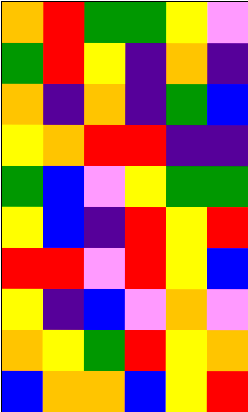[["orange", "red", "green", "green", "yellow", "violet"], ["green", "red", "yellow", "indigo", "orange", "indigo"], ["orange", "indigo", "orange", "indigo", "green", "blue"], ["yellow", "orange", "red", "red", "indigo", "indigo"], ["green", "blue", "violet", "yellow", "green", "green"], ["yellow", "blue", "indigo", "red", "yellow", "red"], ["red", "red", "violet", "red", "yellow", "blue"], ["yellow", "indigo", "blue", "violet", "orange", "violet"], ["orange", "yellow", "green", "red", "yellow", "orange"], ["blue", "orange", "orange", "blue", "yellow", "red"]]